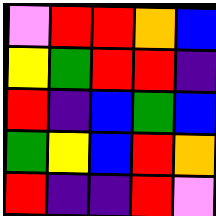[["violet", "red", "red", "orange", "blue"], ["yellow", "green", "red", "red", "indigo"], ["red", "indigo", "blue", "green", "blue"], ["green", "yellow", "blue", "red", "orange"], ["red", "indigo", "indigo", "red", "violet"]]